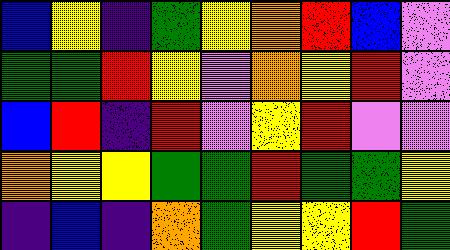[["blue", "yellow", "indigo", "green", "yellow", "orange", "red", "blue", "violet"], ["green", "green", "red", "yellow", "violet", "orange", "yellow", "red", "violet"], ["blue", "red", "indigo", "red", "violet", "yellow", "red", "violet", "violet"], ["orange", "yellow", "yellow", "green", "green", "red", "green", "green", "yellow"], ["indigo", "blue", "indigo", "orange", "green", "yellow", "yellow", "red", "green"]]